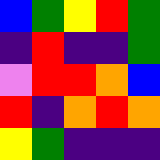[["blue", "green", "yellow", "red", "green"], ["indigo", "red", "indigo", "indigo", "green"], ["violet", "red", "red", "orange", "blue"], ["red", "indigo", "orange", "red", "orange"], ["yellow", "green", "indigo", "indigo", "indigo"]]